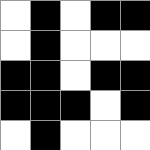[["white", "black", "white", "black", "black"], ["white", "black", "white", "white", "white"], ["black", "black", "white", "black", "black"], ["black", "black", "black", "white", "black"], ["white", "black", "white", "white", "white"]]